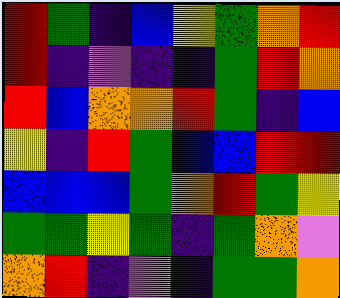[["red", "green", "indigo", "blue", "yellow", "green", "orange", "red"], ["red", "indigo", "violet", "indigo", "indigo", "green", "red", "orange"], ["red", "blue", "orange", "orange", "red", "green", "indigo", "blue"], ["yellow", "indigo", "red", "green", "blue", "blue", "red", "red"], ["blue", "blue", "blue", "green", "orange", "red", "green", "yellow"], ["green", "green", "yellow", "green", "indigo", "green", "orange", "violet"], ["orange", "red", "indigo", "violet", "indigo", "green", "green", "orange"]]